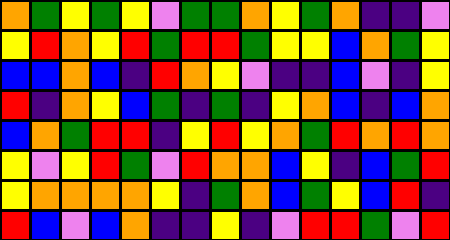[["orange", "green", "yellow", "green", "yellow", "violet", "green", "green", "orange", "yellow", "green", "orange", "indigo", "indigo", "violet"], ["yellow", "red", "orange", "yellow", "red", "green", "red", "red", "green", "yellow", "yellow", "blue", "orange", "green", "yellow"], ["blue", "blue", "orange", "blue", "indigo", "red", "orange", "yellow", "violet", "indigo", "indigo", "blue", "violet", "indigo", "yellow"], ["red", "indigo", "orange", "yellow", "blue", "green", "indigo", "green", "indigo", "yellow", "orange", "blue", "indigo", "blue", "orange"], ["blue", "orange", "green", "red", "red", "indigo", "yellow", "red", "yellow", "orange", "green", "red", "orange", "red", "orange"], ["yellow", "violet", "yellow", "red", "green", "violet", "red", "orange", "orange", "blue", "yellow", "indigo", "blue", "green", "red"], ["yellow", "orange", "orange", "orange", "orange", "yellow", "indigo", "green", "orange", "blue", "green", "yellow", "blue", "red", "indigo"], ["red", "blue", "violet", "blue", "orange", "indigo", "indigo", "yellow", "indigo", "violet", "red", "red", "green", "violet", "red"]]